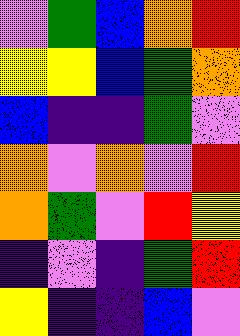[["violet", "green", "blue", "orange", "red"], ["yellow", "yellow", "blue", "green", "orange"], ["blue", "indigo", "indigo", "green", "violet"], ["orange", "violet", "orange", "violet", "red"], ["orange", "green", "violet", "red", "yellow"], ["indigo", "violet", "indigo", "green", "red"], ["yellow", "indigo", "indigo", "blue", "violet"]]